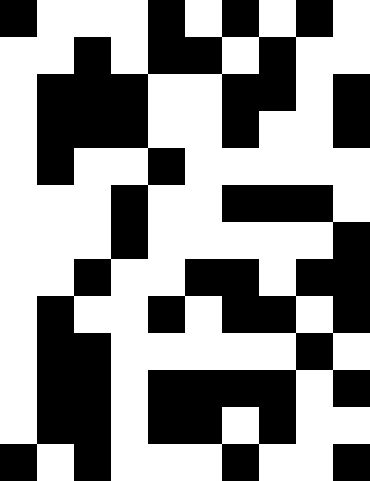[["black", "white", "white", "white", "black", "white", "black", "white", "black", "white"], ["white", "white", "black", "white", "black", "black", "white", "black", "white", "white"], ["white", "black", "black", "black", "white", "white", "black", "black", "white", "black"], ["white", "black", "black", "black", "white", "white", "black", "white", "white", "black"], ["white", "black", "white", "white", "black", "white", "white", "white", "white", "white"], ["white", "white", "white", "black", "white", "white", "black", "black", "black", "white"], ["white", "white", "white", "black", "white", "white", "white", "white", "white", "black"], ["white", "white", "black", "white", "white", "black", "black", "white", "black", "black"], ["white", "black", "white", "white", "black", "white", "black", "black", "white", "black"], ["white", "black", "black", "white", "white", "white", "white", "white", "black", "white"], ["white", "black", "black", "white", "black", "black", "black", "black", "white", "black"], ["white", "black", "black", "white", "black", "black", "white", "black", "white", "white"], ["black", "white", "black", "white", "white", "white", "black", "white", "white", "black"]]